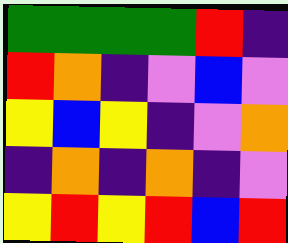[["green", "green", "green", "green", "red", "indigo"], ["red", "orange", "indigo", "violet", "blue", "violet"], ["yellow", "blue", "yellow", "indigo", "violet", "orange"], ["indigo", "orange", "indigo", "orange", "indigo", "violet"], ["yellow", "red", "yellow", "red", "blue", "red"]]